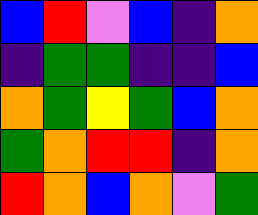[["blue", "red", "violet", "blue", "indigo", "orange"], ["indigo", "green", "green", "indigo", "indigo", "blue"], ["orange", "green", "yellow", "green", "blue", "orange"], ["green", "orange", "red", "red", "indigo", "orange"], ["red", "orange", "blue", "orange", "violet", "green"]]